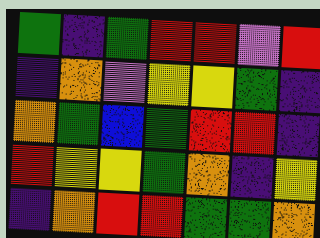[["green", "indigo", "green", "red", "red", "violet", "red"], ["indigo", "orange", "violet", "yellow", "yellow", "green", "indigo"], ["orange", "green", "blue", "green", "red", "red", "indigo"], ["red", "yellow", "yellow", "green", "orange", "indigo", "yellow"], ["indigo", "orange", "red", "red", "green", "green", "orange"]]